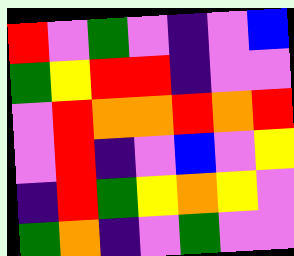[["red", "violet", "green", "violet", "indigo", "violet", "blue"], ["green", "yellow", "red", "red", "indigo", "violet", "violet"], ["violet", "red", "orange", "orange", "red", "orange", "red"], ["violet", "red", "indigo", "violet", "blue", "violet", "yellow"], ["indigo", "red", "green", "yellow", "orange", "yellow", "violet"], ["green", "orange", "indigo", "violet", "green", "violet", "violet"]]